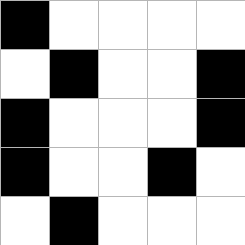[["black", "white", "white", "white", "white"], ["white", "black", "white", "white", "black"], ["black", "white", "white", "white", "black"], ["black", "white", "white", "black", "white"], ["white", "black", "white", "white", "white"]]